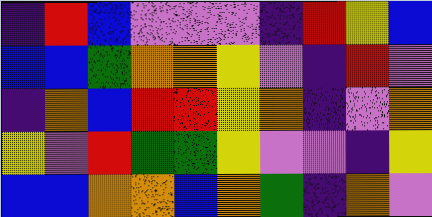[["indigo", "red", "blue", "violet", "violet", "violet", "indigo", "red", "yellow", "blue"], ["blue", "blue", "green", "orange", "orange", "yellow", "violet", "indigo", "red", "violet"], ["indigo", "orange", "blue", "red", "red", "yellow", "orange", "indigo", "violet", "orange"], ["yellow", "violet", "red", "green", "green", "yellow", "violet", "violet", "indigo", "yellow"], ["blue", "blue", "orange", "orange", "blue", "orange", "green", "indigo", "orange", "violet"]]